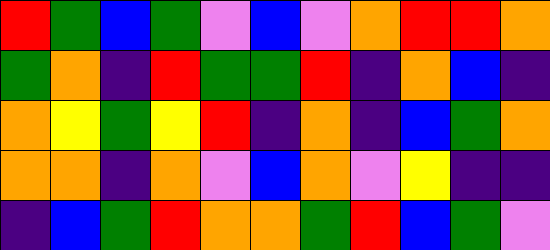[["red", "green", "blue", "green", "violet", "blue", "violet", "orange", "red", "red", "orange"], ["green", "orange", "indigo", "red", "green", "green", "red", "indigo", "orange", "blue", "indigo"], ["orange", "yellow", "green", "yellow", "red", "indigo", "orange", "indigo", "blue", "green", "orange"], ["orange", "orange", "indigo", "orange", "violet", "blue", "orange", "violet", "yellow", "indigo", "indigo"], ["indigo", "blue", "green", "red", "orange", "orange", "green", "red", "blue", "green", "violet"]]